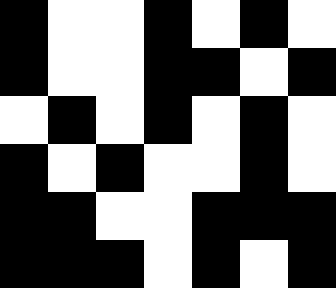[["black", "white", "white", "black", "white", "black", "white"], ["black", "white", "white", "black", "black", "white", "black"], ["white", "black", "white", "black", "white", "black", "white"], ["black", "white", "black", "white", "white", "black", "white"], ["black", "black", "white", "white", "black", "black", "black"], ["black", "black", "black", "white", "black", "white", "black"]]